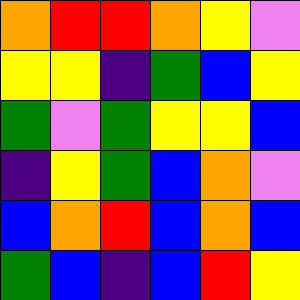[["orange", "red", "red", "orange", "yellow", "violet"], ["yellow", "yellow", "indigo", "green", "blue", "yellow"], ["green", "violet", "green", "yellow", "yellow", "blue"], ["indigo", "yellow", "green", "blue", "orange", "violet"], ["blue", "orange", "red", "blue", "orange", "blue"], ["green", "blue", "indigo", "blue", "red", "yellow"]]